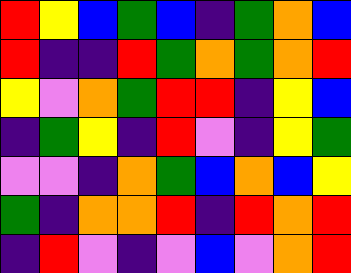[["red", "yellow", "blue", "green", "blue", "indigo", "green", "orange", "blue"], ["red", "indigo", "indigo", "red", "green", "orange", "green", "orange", "red"], ["yellow", "violet", "orange", "green", "red", "red", "indigo", "yellow", "blue"], ["indigo", "green", "yellow", "indigo", "red", "violet", "indigo", "yellow", "green"], ["violet", "violet", "indigo", "orange", "green", "blue", "orange", "blue", "yellow"], ["green", "indigo", "orange", "orange", "red", "indigo", "red", "orange", "red"], ["indigo", "red", "violet", "indigo", "violet", "blue", "violet", "orange", "red"]]